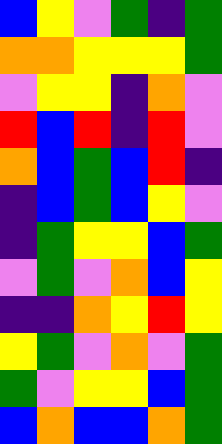[["blue", "yellow", "violet", "green", "indigo", "green"], ["orange", "orange", "yellow", "yellow", "yellow", "green"], ["violet", "yellow", "yellow", "indigo", "orange", "violet"], ["red", "blue", "red", "indigo", "red", "violet"], ["orange", "blue", "green", "blue", "red", "indigo"], ["indigo", "blue", "green", "blue", "yellow", "violet"], ["indigo", "green", "yellow", "yellow", "blue", "green"], ["violet", "green", "violet", "orange", "blue", "yellow"], ["indigo", "indigo", "orange", "yellow", "red", "yellow"], ["yellow", "green", "violet", "orange", "violet", "green"], ["green", "violet", "yellow", "yellow", "blue", "green"], ["blue", "orange", "blue", "blue", "orange", "green"]]